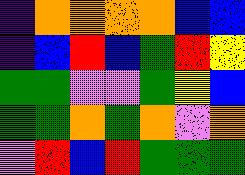[["indigo", "orange", "orange", "orange", "orange", "blue", "blue"], ["indigo", "blue", "red", "blue", "green", "red", "yellow"], ["green", "green", "violet", "violet", "green", "yellow", "blue"], ["green", "green", "orange", "green", "orange", "violet", "orange"], ["violet", "red", "blue", "red", "green", "green", "green"]]